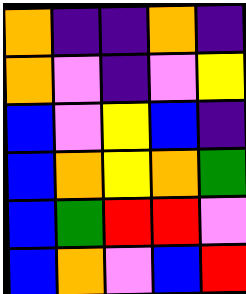[["orange", "indigo", "indigo", "orange", "indigo"], ["orange", "violet", "indigo", "violet", "yellow"], ["blue", "violet", "yellow", "blue", "indigo"], ["blue", "orange", "yellow", "orange", "green"], ["blue", "green", "red", "red", "violet"], ["blue", "orange", "violet", "blue", "red"]]